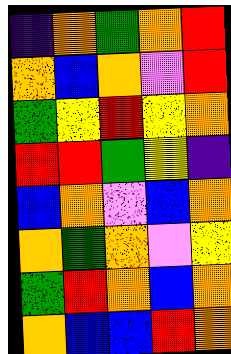[["indigo", "orange", "green", "orange", "red"], ["orange", "blue", "orange", "violet", "red"], ["green", "yellow", "red", "yellow", "orange"], ["red", "red", "green", "yellow", "indigo"], ["blue", "orange", "violet", "blue", "orange"], ["orange", "green", "orange", "violet", "yellow"], ["green", "red", "orange", "blue", "orange"], ["orange", "blue", "blue", "red", "orange"]]